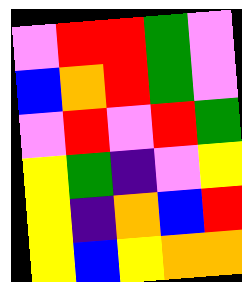[["violet", "red", "red", "green", "violet"], ["blue", "orange", "red", "green", "violet"], ["violet", "red", "violet", "red", "green"], ["yellow", "green", "indigo", "violet", "yellow"], ["yellow", "indigo", "orange", "blue", "red"], ["yellow", "blue", "yellow", "orange", "orange"]]